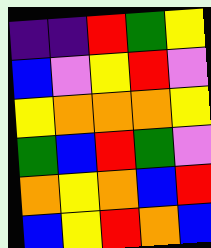[["indigo", "indigo", "red", "green", "yellow"], ["blue", "violet", "yellow", "red", "violet"], ["yellow", "orange", "orange", "orange", "yellow"], ["green", "blue", "red", "green", "violet"], ["orange", "yellow", "orange", "blue", "red"], ["blue", "yellow", "red", "orange", "blue"]]